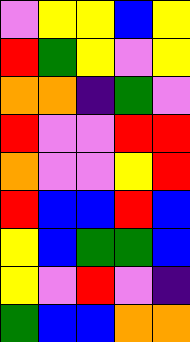[["violet", "yellow", "yellow", "blue", "yellow"], ["red", "green", "yellow", "violet", "yellow"], ["orange", "orange", "indigo", "green", "violet"], ["red", "violet", "violet", "red", "red"], ["orange", "violet", "violet", "yellow", "red"], ["red", "blue", "blue", "red", "blue"], ["yellow", "blue", "green", "green", "blue"], ["yellow", "violet", "red", "violet", "indigo"], ["green", "blue", "blue", "orange", "orange"]]